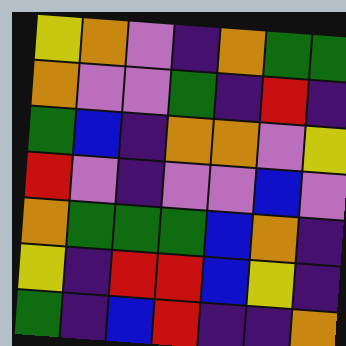[["yellow", "orange", "violet", "indigo", "orange", "green", "green"], ["orange", "violet", "violet", "green", "indigo", "red", "indigo"], ["green", "blue", "indigo", "orange", "orange", "violet", "yellow"], ["red", "violet", "indigo", "violet", "violet", "blue", "violet"], ["orange", "green", "green", "green", "blue", "orange", "indigo"], ["yellow", "indigo", "red", "red", "blue", "yellow", "indigo"], ["green", "indigo", "blue", "red", "indigo", "indigo", "orange"]]